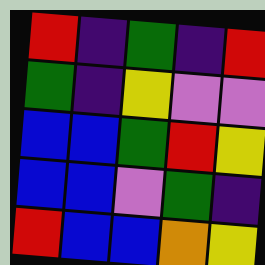[["red", "indigo", "green", "indigo", "red"], ["green", "indigo", "yellow", "violet", "violet"], ["blue", "blue", "green", "red", "yellow"], ["blue", "blue", "violet", "green", "indigo"], ["red", "blue", "blue", "orange", "yellow"]]